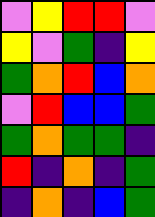[["violet", "yellow", "red", "red", "violet"], ["yellow", "violet", "green", "indigo", "yellow"], ["green", "orange", "red", "blue", "orange"], ["violet", "red", "blue", "blue", "green"], ["green", "orange", "green", "green", "indigo"], ["red", "indigo", "orange", "indigo", "green"], ["indigo", "orange", "indigo", "blue", "green"]]